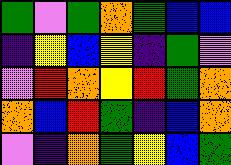[["green", "violet", "green", "orange", "green", "blue", "blue"], ["indigo", "yellow", "blue", "yellow", "indigo", "green", "violet"], ["violet", "red", "orange", "yellow", "red", "green", "orange"], ["orange", "blue", "red", "green", "indigo", "blue", "orange"], ["violet", "indigo", "orange", "green", "yellow", "blue", "green"]]